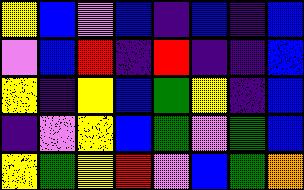[["yellow", "blue", "violet", "blue", "indigo", "blue", "indigo", "blue"], ["violet", "blue", "red", "indigo", "red", "indigo", "indigo", "blue"], ["yellow", "indigo", "yellow", "blue", "green", "yellow", "indigo", "blue"], ["indigo", "violet", "yellow", "blue", "green", "violet", "green", "blue"], ["yellow", "green", "yellow", "red", "violet", "blue", "green", "orange"]]